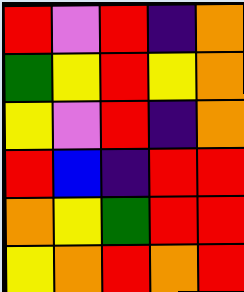[["red", "violet", "red", "indigo", "orange"], ["green", "yellow", "red", "yellow", "orange"], ["yellow", "violet", "red", "indigo", "orange"], ["red", "blue", "indigo", "red", "red"], ["orange", "yellow", "green", "red", "red"], ["yellow", "orange", "red", "orange", "red"]]